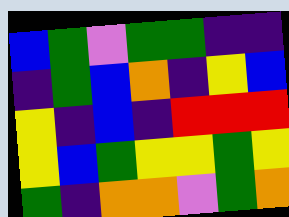[["blue", "green", "violet", "green", "green", "indigo", "indigo"], ["indigo", "green", "blue", "orange", "indigo", "yellow", "blue"], ["yellow", "indigo", "blue", "indigo", "red", "red", "red"], ["yellow", "blue", "green", "yellow", "yellow", "green", "yellow"], ["green", "indigo", "orange", "orange", "violet", "green", "orange"]]